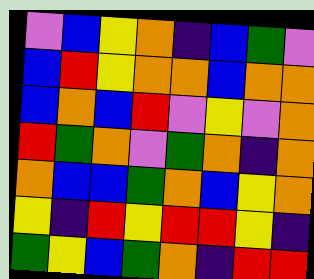[["violet", "blue", "yellow", "orange", "indigo", "blue", "green", "violet"], ["blue", "red", "yellow", "orange", "orange", "blue", "orange", "orange"], ["blue", "orange", "blue", "red", "violet", "yellow", "violet", "orange"], ["red", "green", "orange", "violet", "green", "orange", "indigo", "orange"], ["orange", "blue", "blue", "green", "orange", "blue", "yellow", "orange"], ["yellow", "indigo", "red", "yellow", "red", "red", "yellow", "indigo"], ["green", "yellow", "blue", "green", "orange", "indigo", "red", "red"]]